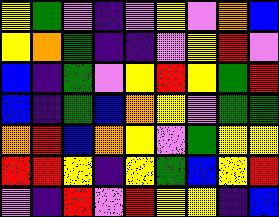[["yellow", "green", "violet", "indigo", "violet", "yellow", "violet", "orange", "blue"], ["yellow", "orange", "green", "indigo", "indigo", "violet", "yellow", "red", "violet"], ["blue", "indigo", "green", "violet", "yellow", "red", "yellow", "green", "red"], ["blue", "indigo", "green", "blue", "orange", "yellow", "violet", "green", "green"], ["orange", "red", "blue", "orange", "yellow", "violet", "green", "yellow", "yellow"], ["red", "red", "yellow", "indigo", "yellow", "green", "blue", "yellow", "red"], ["violet", "indigo", "red", "violet", "red", "yellow", "yellow", "indigo", "blue"]]